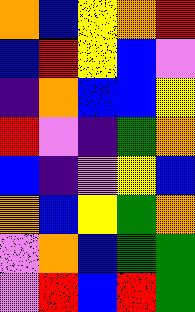[["orange", "blue", "yellow", "orange", "red"], ["blue", "red", "yellow", "blue", "violet"], ["indigo", "orange", "blue", "blue", "yellow"], ["red", "violet", "indigo", "green", "orange"], ["blue", "indigo", "violet", "yellow", "blue"], ["orange", "blue", "yellow", "green", "orange"], ["violet", "orange", "blue", "green", "green"], ["violet", "red", "blue", "red", "green"]]